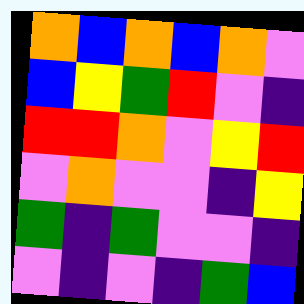[["orange", "blue", "orange", "blue", "orange", "violet"], ["blue", "yellow", "green", "red", "violet", "indigo"], ["red", "red", "orange", "violet", "yellow", "red"], ["violet", "orange", "violet", "violet", "indigo", "yellow"], ["green", "indigo", "green", "violet", "violet", "indigo"], ["violet", "indigo", "violet", "indigo", "green", "blue"]]